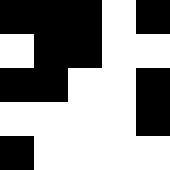[["black", "black", "black", "white", "black"], ["white", "black", "black", "white", "white"], ["black", "black", "white", "white", "black"], ["white", "white", "white", "white", "black"], ["black", "white", "white", "white", "white"]]